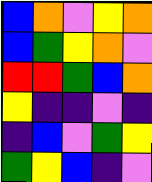[["blue", "orange", "violet", "yellow", "orange"], ["blue", "green", "yellow", "orange", "violet"], ["red", "red", "green", "blue", "orange"], ["yellow", "indigo", "indigo", "violet", "indigo"], ["indigo", "blue", "violet", "green", "yellow"], ["green", "yellow", "blue", "indigo", "violet"]]